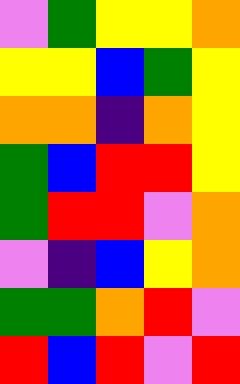[["violet", "green", "yellow", "yellow", "orange"], ["yellow", "yellow", "blue", "green", "yellow"], ["orange", "orange", "indigo", "orange", "yellow"], ["green", "blue", "red", "red", "yellow"], ["green", "red", "red", "violet", "orange"], ["violet", "indigo", "blue", "yellow", "orange"], ["green", "green", "orange", "red", "violet"], ["red", "blue", "red", "violet", "red"]]